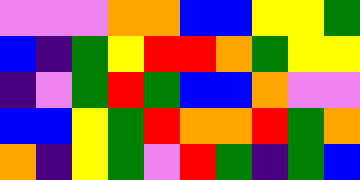[["violet", "violet", "violet", "orange", "orange", "blue", "blue", "yellow", "yellow", "green"], ["blue", "indigo", "green", "yellow", "red", "red", "orange", "green", "yellow", "yellow"], ["indigo", "violet", "green", "red", "green", "blue", "blue", "orange", "violet", "violet"], ["blue", "blue", "yellow", "green", "red", "orange", "orange", "red", "green", "orange"], ["orange", "indigo", "yellow", "green", "violet", "red", "green", "indigo", "green", "blue"]]